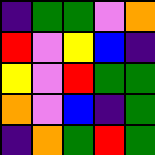[["indigo", "green", "green", "violet", "orange"], ["red", "violet", "yellow", "blue", "indigo"], ["yellow", "violet", "red", "green", "green"], ["orange", "violet", "blue", "indigo", "green"], ["indigo", "orange", "green", "red", "green"]]